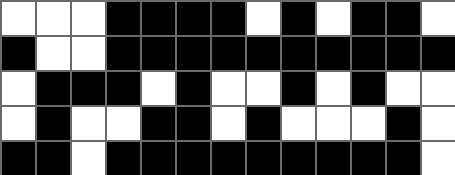[["white", "white", "white", "black", "black", "black", "black", "white", "black", "white", "black", "black", "white"], ["black", "white", "white", "black", "black", "black", "black", "black", "black", "black", "black", "black", "black"], ["white", "black", "black", "black", "white", "black", "white", "white", "black", "white", "black", "white", "white"], ["white", "black", "white", "white", "black", "black", "white", "black", "white", "white", "white", "black", "white"], ["black", "black", "white", "black", "black", "black", "black", "black", "black", "black", "black", "black", "white"]]